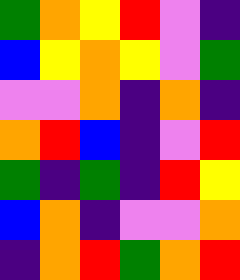[["green", "orange", "yellow", "red", "violet", "indigo"], ["blue", "yellow", "orange", "yellow", "violet", "green"], ["violet", "violet", "orange", "indigo", "orange", "indigo"], ["orange", "red", "blue", "indigo", "violet", "red"], ["green", "indigo", "green", "indigo", "red", "yellow"], ["blue", "orange", "indigo", "violet", "violet", "orange"], ["indigo", "orange", "red", "green", "orange", "red"]]